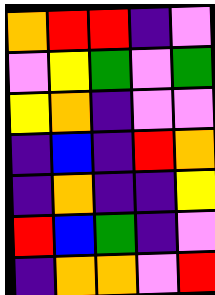[["orange", "red", "red", "indigo", "violet"], ["violet", "yellow", "green", "violet", "green"], ["yellow", "orange", "indigo", "violet", "violet"], ["indigo", "blue", "indigo", "red", "orange"], ["indigo", "orange", "indigo", "indigo", "yellow"], ["red", "blue", "green", "indigo", "violet"], ["indigo", "orange", "orange", "violet", "red"]]